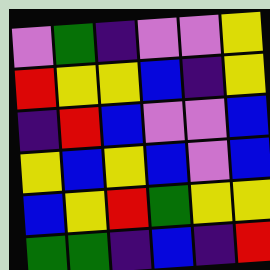[["violet", "green", "indigo", "violet", "violet", "yellow"], ["red", "yellow", "yellow", "blue", "indigo", "yellow"], ["indigo", "red", "blue", "violet", "violet", "blue"], ["yellow", "blue", "yellow", "blue", "violet", "blue"], ["blue", "yellow", "red", "green", "yellow", "yellow"], ["green", "green", "indigo", "blue", "indigo", "red"]]